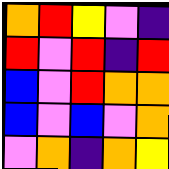[["orange", "red", "yellow", "violet", "indigo"], ["red", "violet", "red", "indigo", "red"], ["blue", "violet", "red", "orange", "orange"], ["blue", "violet", "blue", "violet", "orange"], ["violet", "orange", "indigo", "orange", "yellow"]]